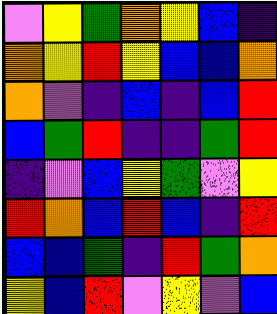[["violet", "yellow", "green", "orange", "yellow", "blue", "indigo"], ["orange", "yellow", "red", "yellow", "blue", "blue", "orange"], ["orange", "violet", "indigo", "blue", "indigo", "blue", "red"], ["blue", "green", "red", "indigo", "indigo", "green", "red"], ["indigo", "violet", "blue", "yellow", "green", "violet", "yellow"], ["red", "orange", "blue", "red", "blue", "indigo", "red"], ["blue", "blue", "green", "indigo", "red", "green", "orange"], ["yellow", "blue", "red", "violet", "yellow", "violet", "blue"]]